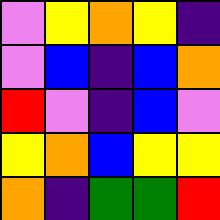[["violet", "yellow", "orange", "yellow", "indigo"], ["violet", "blue", "indigo", "blue", "orange"], ["red", "violet", "indigo", "blue", "violet"], ["yellow", "orange", "blue", "yellow", "yellow"], ["orange", "indigo", "green", "green", "red"]]